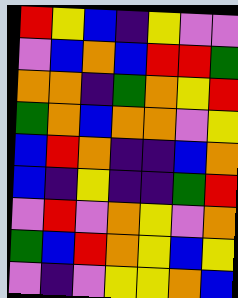[["red", "yellow", "blue", "indigo", "yellow", "violet", "violet"], ["violet", "blue", "orange", "blue", "red", "red", "green"], ["orange", "orange", "indigo", "green", "orange", "yellow", "red"], ["green", "orange", "blue", "orange", "orange", "violet", "yellow"], ["blue", "red", "orange", "indigo", "indigo", "blue", "orange"], ["blue", "indigo", "yellow", "indigo", "indigo", "green", "red"], ["violet", "red", "violet", "orange", "yellow", "violet", "orange"], ["green", "blue", "red", "orange", "yellow", "blue", "yellow"], ["violet", "indigo", "violet", "yellow", "yellow", "orange", "blue"]]